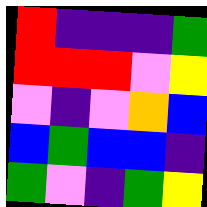[["red", "indigo", "indigo", "indigo", "green"], ["red", "red", "red", "violet", "yellow"], ["violet", "indigo", "violet", "orange", "blue"], ["blue", "green", "blue", "blue", "indigo"], ["green", "violet", "indigo", "green", "yellow"]]